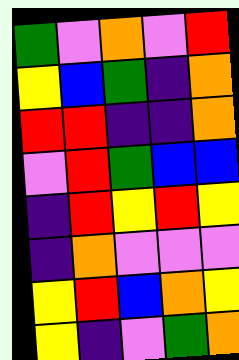[["green", "violet", "orange", "violet", "red"], ["yellow", "blue", "green", "indigo", "orange"], ["red", "red", "indigo", "indigo", "orange"], ["violet", "red", "green", "blue", "blue"], ["indigo", "red", "yellow", "red", "yellow"], ["indigo", "orange", "violet", "violet", "violet"], ["yellow", "red", "blue", "orange", "yellow"], ["yellow", "indigo", "violet", "green", "orange"]]